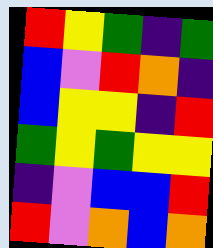[["red", "yellow", "green", "indigo", "green"], ["blue", "violet", "red", "orange", "indigo"], ["blue", "yellow", "yellow", "indigo", "red"], ["green", "yellow", "green", "yellow", "yellow"], ["indigo", "violet", "blue", "blue", "red"], ["red", "violet", "orange", "blue", "orange"]]